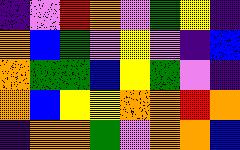[["indigo", "violet", "red", "orange", "violet", "green", "yellow", "indigo"], ["orange", "blue", "green", "violet", "yellow", "violet", "indigo", "blue"], ["orange", "green", "green", "blue", "yellow", "green", "violet", "indigo"], ["orange", "blue", "yellow", "yellow", "orange", "orange", "red", "orange"], ["indigo", "orange", "orange", "green", "violet", "orange", "orange", "blue"]]